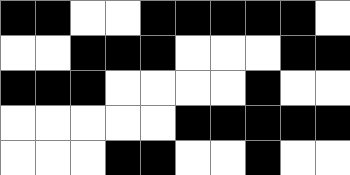[["black", "black", "white", "white", "black", "black", "black", "black", "black", "white"], ["white", "white", "black", "black", "black", "white", "white", "white", "black", "black"], ["black", "black", "black", "white", "white", "white", "white", "black", "white", "white"], ["white", "white", "white", "white", "white", "black", "black", "black", "black", "black"], ["white", "white", "white", "black", "black", "white", "white", "black", "white", "white"]]